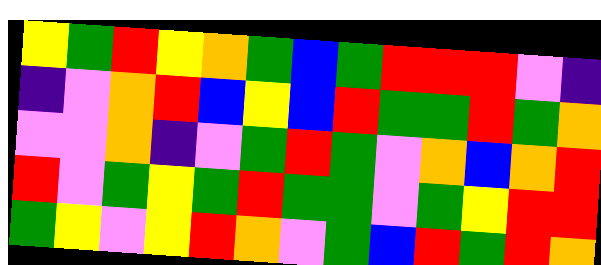[["yellow", "green", "red", "yellow", "orange", "green", "blue", "green", "red", "red", "red", "violet", "indigo"], ["indigo", "violet", "orange", "red", "blue", "yellow", "blue", "red", "green", "green", "red", "green", "orange"], ["violet", "violet", "orange", "indigo", "violet", "green", "red", "green", "violet", "orange", "blue", "orange", "red"], ["red", "violet", "green", "yellow", "green", "red", "green", "green", "violet", "green", "yellow", "red", "red"], ["green", "yellow", "violet", "yellow", "red", "orange", "violet", "green", "blue", "red", "green", "red", "orange"]]